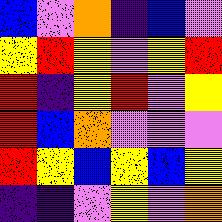[["blue", "violet", "orange", "indigo", "blue", "violet"], ["yellow", "red", "yellow", "violet", "yellow", "red"], ["red", "indigo", "yellow", "red", "violet", "yellow"], ["red", "blue", "orange", "violet", "violet", "violet"], ["red", "yellow", "blue", "yellow", "blue", "yellow"], ["indigo", "indigo", "violet", "yellow", "violet", "orange"]]